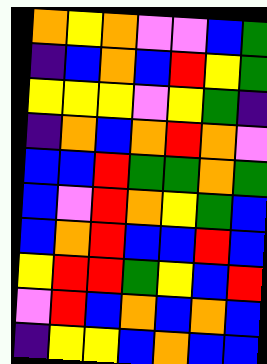[["orange", "yellow", "orange", "violet", "violet", "blue", "green"], ["indigo", "blue", "orange", "blue", "red", "yellow", "green"], ["yellow", "yellow", "yellow", "violet", "yellow", "green", "indigo"], ["indigo", "orange", "blue", "orange", "red", "orange", "violet"], ["blue", "blue", "red", "green", "green", "orange", "green"], ["blue", "violet", "red", "orange", "yellow", "green", "blue"], ["blue", "orange", "red", "blue", "blue", "red", "blue"], ["yellow", "red", "red", "green", "yellow", "blue", "red"], ["violet", "red", "blue", "orange", "blue", "orange", "blue"], ["indigo", "yellow", "yellow", "blue", "orange", "blue", "blue"]]